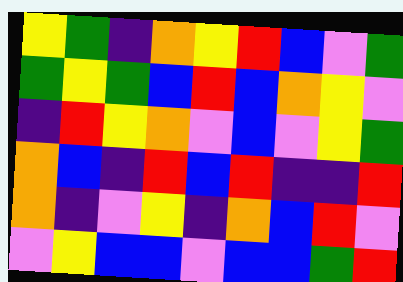[["yellow", "green", "indigo", "orange", "yellow", "red", "blue", "violet", "green"], ["green", "yellow", "green", "blue", "red", "blue", "orange", "yellow", "violet"], ["indigo", "red", "yellow", "orange", "violet", "blue", "violet", "yellow", "green"], ["orange", "blue", "indigo", "red", "blue", "red", "indigo", "indigo", "red"], ["orange", "indigo", "violet", "yellow", "indigo", "orange", "blue", "red", "violet"], ["violet", "yellow", "blue", "blue", "violet", "blue", "blue", "green", "red"]]